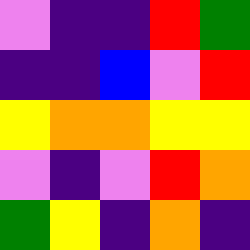[["violet", "indigo", "indigo", "red", "green"], ["indigo", "indigo", "blue", "violet", "red"], ["yellow", "orange", "orange", "yellow", "yellow"], ["violet", "indigo", "violet", "red", "orange"], ["green", "yellow", "indigo", "orange", "indigo"]]